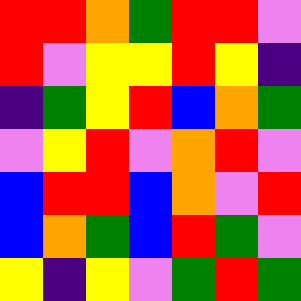[["red", "red", "orange", "green", "red", "red", "violet"], ["red", "violet", "yellow", "yellow", "red", "yellow", "indigo"], ["indigo", "green", "yellow", "red", "blue", "orange", "green"], ["violet", "yellow", "red", "violet", "orange", "red", "violet"], ["blue", "red", "red", "blue", "orange", "violet", "red"], ["blue", "orange", "green", "blue", "red", "green", "violet"], ["yellow", "indigo", "yellow", "violet", "green", "red", "green"]]